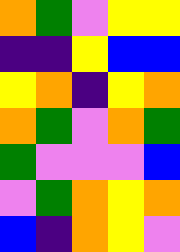[["orange", "green", "violet", "yellow", "yellow"], ["indigo", "indigo", "yellow", "blue", "blue"], ["yellow", "orange", "indigo", "yellow", "orange"], ["orange", "green", "violet", "orange", "green"], ["green", "violet", "violet", "violet", "blue"], ["violet", "green", "orange", "yellow", "orange"], ["blue", "indigo", "orange", "yellow", "violet"]]